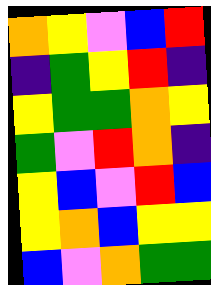[["orange", "yellow", "violet", "blue", "red"], ["indigo", "green", "yellow", "red", "indigo"], ["yellow", "green", "green", "orange", "yellow"], ["green", "violet", "red", "orange", "indigo"], ["yellow", "blue", "violet", "red", "blue"], ["yellow", "orange", "blue", "yellow", "yellow"], ["blue", "violet", "orange", "green", "green"]]